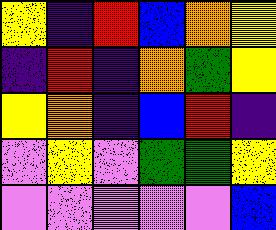[["yellow", "indigo", "red", "blue", "orange", "yellow"], ["indigo", "red", "indigo", "orange", "green", "yellow"], ["yellow", "orange", "indigo", "blue", "red", "indigo"], ["violet", "yellow", "violet", "green", "green", "yellow"], ["violet", "violet", "violet", "violet", "violet", "blue"]]